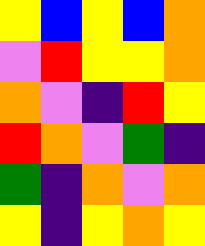[["yellow", "blue", "yellow", "blue", "orange"], ["violet", "red", "yellow", "yellow", "orange"], ["orange", "violet", "indigo", "red", "yellow"], ["red", "orange", "violet", "green", "indigo"], ["green", "indigo", "orange", "violet", "orange"], ["yellow", "indigo", "yellow", "orange", "yellow"]]